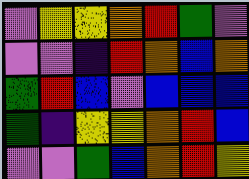[["violet", "yellow", "yellow", "orange", "red", "green", "violet"], ["violet", "violet", "indigo", "red", "orange", "blue", "orange"], ["green", "red", "blue", "violet", "blue", "blue", "blue"], ["green", "indigo", "yellow", "yellow", "orange", "red", "blue"], ["violet", "violet", "green", "blue", "orange", "red", "yellow"]]